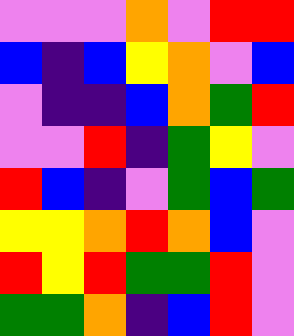[["violet", "violet", "violet", "orange", "violet", "red", "red"], ["blue", "indigo", "blue", "yellow", "orange", "violet", "blue"], ["violet", "indigo", "indigo", "blue", "orange", "green", "red"], ["violet", "violet", "red", "indigo", "green", "yellow", "violet"], ["red", "blue", "indigo", "violet", "green", "blue", "green"], ["yellow", "yellow", "orange", "red", "orange", "blue", "violet"], ["red", "yellow", "red", "green", "green", "red", "violet"], ["green", "green", "orange", "indigo", "blue", "red", "violet"]]